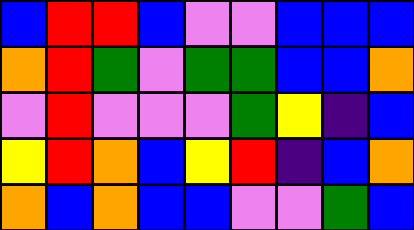[["blue", "red", "red", "blue", "violet", "violet", "blue", "blue", "blue"], ["orange", "red", "green", "violet", "green", "green", "blue", "blue", "orange"], ["violet", "red", "violet", "violet", "violet", "green", "yellow", "indigo", "blue"], ["yellow", "red", "orange", "blue", "yellow", "red", "indigo", "blue", "orange"], ["orange", "blue", "orange", "blue", "blue", "violet", "violet", "green", "blue"]]